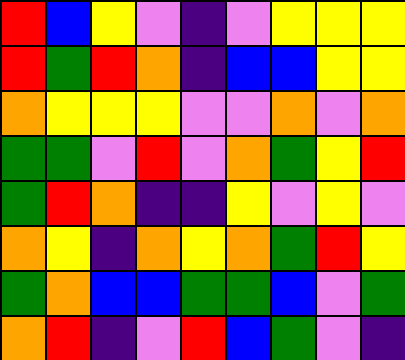[["red", "blue", "yellow", "violet", "indigo", "violet", "yellow", "yellow", "yellow"], ["red", "green", "red", "orange", "indigo", "blue", "blue", "yellow", "yellow"], ["orange", "yellow", "yellow", "yellow", "violet", "violet", "orange", "violet", "orange"], ["green", "green", "violet", "red", "violet", "orange", "green", "yellow", "red"], ["green", "red", "orange", "indigo", "indigo", "yellow", "violet", "yellow", "violet"], ["orange", "yellow", "indigo", "orange", "yellow", "orange", "green", "red", "yellow"], ["green", "orange", "blue", "blue", "green", "green", "blue", "violet", "green"], ["orange", "red", "indigo", "violet", "red", "blue", "green", "violet", "indigo"]]